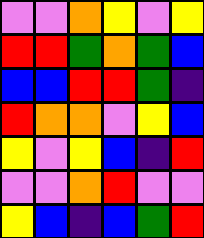[["violet", "violet", "orange", "yellow", "violet", "yellow"], ["red", "red", "green", "orange", "green", "blue"], ["blue", "blue", "red", "red", "green", "indigo"], ["red", "orange", "orange", "violet", "yellow", "blue"], ["yellow", "violet", "yellow", "blue", "indigo", "red"], ["violet", "violet", "orange", "red", "violet", "violet"], ["yellow", "blue", "indigo", "blue", "green", "red"]]